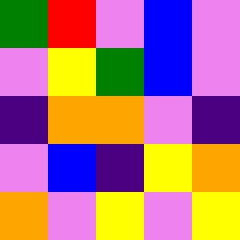[["green", "red", "violet", "blue", "violet"], ["violet", "yellow", "green", "blue", "violet"], ["indigo", "orange", "orange", "violet", "indigo"], ["violet", "blue", "indigo", "yellow", "orange"], ["orange", "violet", "yellow", "violet", "yellow"]]